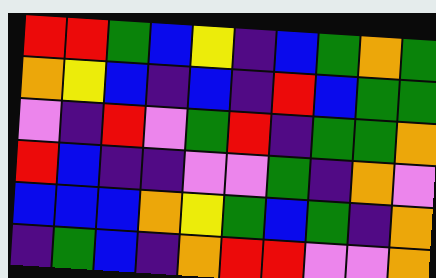[["red", "red", "green", "blue", "yellow", "indigo", "blue", "green", "orange", "green"], ["orange", "yellow", "blue", "indigo", "blue", "indigo", "red", "blue", "green", "green"], ["violet", "indigo", "red", "violet", "green", "red", "indigo", "green", "green", "orange"], ["red", "blue", "indigo", "indigo", "violet", "violet", "green", "indigo", "orange", "violet"], ["blue", "blue", "blue", "orange", "yellow", "green", "blue", "green", "indigo", "orange"], ["indigo", "green", "blue", "indigo", "orange", "red", "red", "violet", "violet", "orange"]]